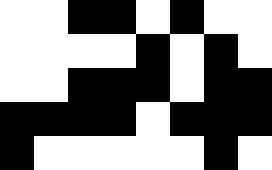[["white", "white", "black", "black", "white", "black", "white", "white"], ["white", "white", "white", "white", "black", "white", "black", "white"], ["white", "white", "black", "black", "black", "white", "black", "black"], ["black", "black", "black", "black", "white", "black", "black", "black"], ["black", "white", "white", "white", "white", "white", "black", "white"]]